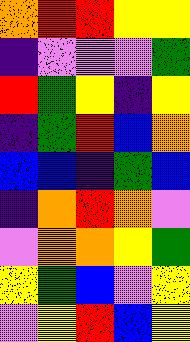[["orange", "red", "red", "yellow", "yellow"], ["indigo", "violet", "violet", "violet", "green"], ["red", "green", "yellow", "indigo", "yellow"], ["indigo", "green", "red", "blue", "orange"], ["blue", "blue", "indigo", "green", "blue"], ["indigo", "orange", "red", "orange", "violet"], ["violet", "orange", "orange", "yellow", "green"], ["yellow", "green", "blue", "violet", "yellow"], ["violet", "yellow", "red", "blue", "yellow"]]